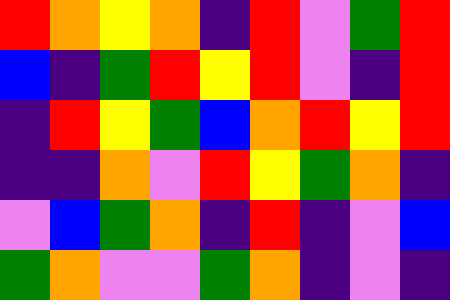[["red", "orange", "yellow", "orange", "indigo", "red", "violet", "green", "red"], ["blue", "indigo", "green", "red", "yellow", "red", "violet", "indigo", "red"], ["indigo", "red", "yellow", "green", "blue", "orange", "red", "yellow", "red"], ["indigo", "indigo", "orange", "violet", "red", "yellow", "green", "orange", "indigo"], ["violet", "blue", "green", "orange", "indigo", "red", "indigo", "violet", "blue"], ["green", "orange", "violet", "violet", "green", "orange", "indigo", "violet", "indigo"]]